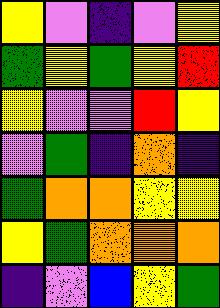[["yellow", "violet", "indigo", "violet", "yellow"], ["green", "yellow", "green", "yellow", "red"], ["yellow", "violet", "violet", "red", "yellow"], ["violet", "green", "indigo", "orange", "indigo"], ["green", "orange", "orange", "yellow", "yellow"], ["yellow", "green", "orange", "orange", "orange"], ["indigo", "violet", "blue", "yellow", "green"]]